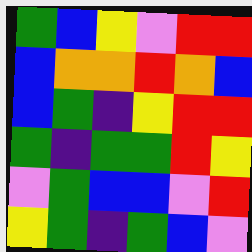[["green", "blue", "yellow", "violet", "red", "red"], ["blue", "orange", "orange", "red", "orange", "blue"], ["blue", "green", "indigo", "yellow", "red", "red"], ["green", "indigo", "green", "green", "red", "yellow"], ["violet", "green", "blue", "blue", "violet", "red"], ["yellow", "green", "indigo", "green", "blue", "violet"]]